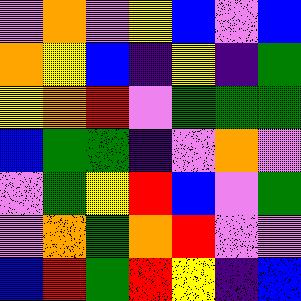[["violet", "orange", "violet", "yellow", "blue", "violet", "blue"], ["orange", "yellow", "blue", "indigo", "yellow", "indigo", "green"], ["yellow", "orange", "red", "violet", "green", "green", "green"], ["blue", "green", "green", "indigo", "violet", "orange", "violet"], ["violet", "green", "yellow", "red", "blue", "violet", "green"], ["violet", "orange", "green", "orange", "red", "violet", "violet"], ["blue", "red", "green", "red", "yellow", "indigo", "blue"]]